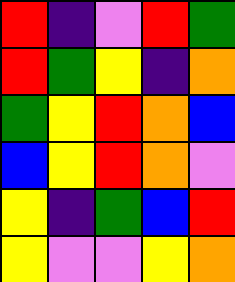[["red", "indigo", "violet", "red", "green"], ["red", "green", "yellow", "indigo", "orange"], ["green", "yellow", "red", "orange", "blue"], ["blue", "yellow", "red", "orange", "violet"], ["yellow", "indigo", "green", "blue", "red"], ["yellow", "violet", "violet", "yellow", "orange"]]